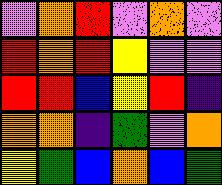[["violet", "orange", "red", "violet", "orange", "violet"], ["red", "orange", "red", "yellow", "violet", "violet"], ["red", "red", "blue", "yellow", "red", "indigo"], ["orange", "orange", "indigo", "green", "violet", "orange"], ["yellow", "green", "blue", "orange", "blue", "green"]]